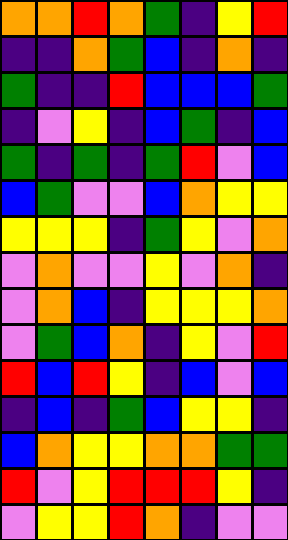[["orange", "orange", "red", "orange", "green", "indigo", "yellow", "red"], ["indigo", "indigo", "orange", "green", "blue", "indigo", "orange", "indigo"], ["green", "indigo", "indigo", "red", "blue", "blue", "blue", "green"], ["indigo", "violet", "yellow", "indigo", "blue", "green", "indigo", "blue"], ["green", "indigo", "green", "indigo", "green", "red", "violet", "blue"], ["blue", "green", "violet", "violet", "blue", "orange", "yellow", "yellow"], ["yellow", "yellow", "yellow", "indigo", "green", "yellow", "violet", "orange"], ["violet", "orange", "violet", "violet", "yellow", "violet", "orange", "indigo"], ["violet", "orange", "blue", "indigo", "yellow", "yellow", "yellow", "orange"], ["violet", "green", "blue", "orange", "indigo", "yellow", "violet", "red"], ["red", "blue", "red", "yellow", "indigo", "blue", "violet", "blue"], ["indigo", "blue", "indigo", "green", "blue", "yellow", "yellow", "indigo"], ["blue", "orange", "yellow", "yellow", "orange", "orange", "green", "green"], ["red", "violet", "yellow", "red", "red", "red", "yellow", "indigo"], ["violet", "yellow", "yellow", "red", "orange", "indigo", "violet", "violet"]]